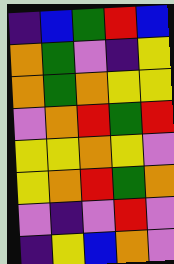[["indigo", "blue", "green", "red", "blue"], ["orange", "green", "violet", "indigo", "yellow"], ["orange", "green", "orange", "yellow", "yellow"], ["violet", "orange", "red", "green", "red"], ["yellow", "yellow", "orange", "yellow", "violet"], ["yellow", "orange", "red", "green", "orange"], ["violet", "indigo", "violet", "red", "violet"], ["indigo", "yellow", "blue", "orange", "violet"]]